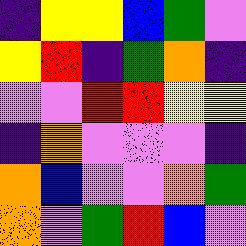[["indigo", "yellow", "yellow", "blue", "green", "violet"], ["yellow", "red", "indigo", "green", "orange", "indigo"], ["violet", "violet", "red", "red", "yellow", "yellow"], ["indigo", "orange", "violet", "violet", "violet", "indigo"], ["orange", "blue", "violet", "violet", "orange", "green"], ["orange", "violet", "green", "red", "blue", "violet"]]